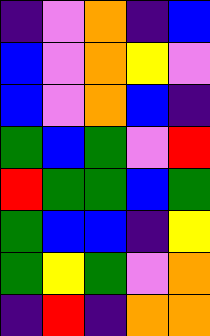[["indigo", "violet", "orange", "indigo", "blue"], ["blue", "violet", "orange", "yellow", "violet"], ["blue", "violet", "orange", "blue", "indigo"], ["green", "blue", "green", "violet", "red"], ["red", "green", "green", "blue", "green"], ["green", "blue", "blue", "indigo", "yellow"], ["green", "yellow", "green", "violet", "orange"], ["indigo", "red", "indigo", "orange", "orange"]]